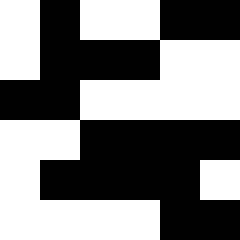[["white", "black", "white", "white", "black", "black"], ["white", "black", "black", "black", "white", "white"], ["black", "black", "white", "white", "white", "white"], ["white", "white", "black", "black", "black", "black"], ["white", "black", "black", "black", "black", "white"], ["white", "white", "white", "white", "black", "black"]]